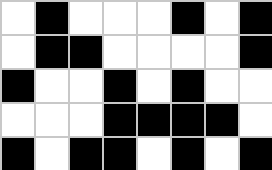[["white", "black", "white", "white", "white", "black", "white", "black"], ["white", "black", "black", "white", "white", "white", "white", "black"], ["black", "white", "white", "black", "white", "black", "white", "white"], ["white", "white", "white", "black", "black", "black", "black", "white"], ["black", "white", "black", "black", "white", "black", "white", "black"]]